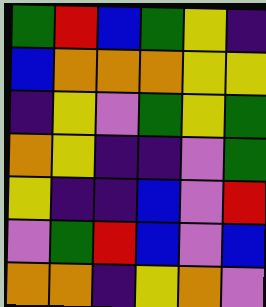[["green", "red", "blue", "green", "yellow", "indigo"], ["blue", "orange", "orange", "orange", "yellow", "yellow"], ["indigo", "yellow", "violet", "green", "yellow", "green"], ["orange", "yellow", "indigo", "indigo", "violet", "green"], ["yellow", "indigo", "indigo", "blue", "violet", "red"], ["violet", "green", "red", "blue", "violet", "blue"], ["orange", "orange", "indigo", "yellow", "orange", "violet"]]